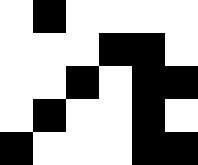[["white", "black", "white", "white", "white", "white"], ["white", "white", "white", "black", "black", "white"], ["white", "white", "black", "white", "black", "black"], ["white", "black", "white", "white", "black", "white"], ["black", "white", "white", "white", "black", "black"]]